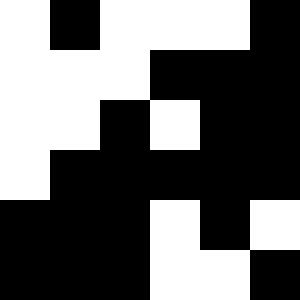[["white", "black", "white", "white", "white", "black"], ["white", "white", "white", "black", "black", "black"], ["white", "white", "black", "white", "black", "black"], ["white", "black", "black", "black", "black", "black"], ["black", "black", "black", "white", "black", "white"], ["black", "black", "black", "white", "white", "black"]]